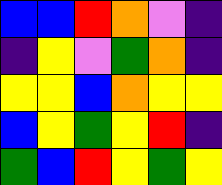[["blue", "blue", "red", "orange", "violet", "indigo"], ["indigo", "yellow", "violet", "green", "orange", "indigo"], ["yellow", "yellow", "blue", "orange", "yellow", "yellow"], ["blue", "yellow", "green", "yellow", "red", "indigo"], ["green", "blue", "red", "yellow", "green", "yellow"]]